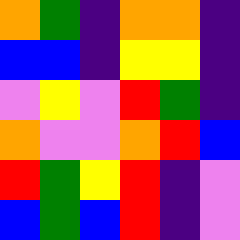[["orange", "green", "indigo", "orange", "orange", "indigo"], ["blue", "blue", "indigo", "yellow", "yellow", "indigo"], ["violet", "yellow", "violet", "red", "green", "indigo"], ["orange", "violet", "violet", "orange", "red", "blue"], ["red", "green", "yellow", "red", "indigo", "violet"], ["blue", "green", "blue", "red", "indigo", "violet"]]